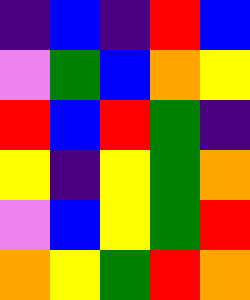[["indigo", "blue", "indigo", "red", "blue"], ["violet", "green", "blue", "orange", "yellow"], ["red", "blue", "red", "green", "indigo"], ["yellow", "indigo", "yellow", "green", "orange"], ["violet", "blue", "yellow", "green", "red"], ["orange", "yellow", "green", "red", "orange"]]